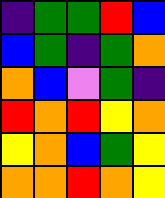[["indigo", "green", "green", "red", "blue"], ["blue", "green", "indigo", "green", "orange"], ["orange", "blue", "violet", "green", "indigo"], ["red", "orange", "red", "yellow", "orange"], ["yellow", "orange", "blue", "green", "yellow"], ["orange", "orange", "red", "orange", "yellow"]]